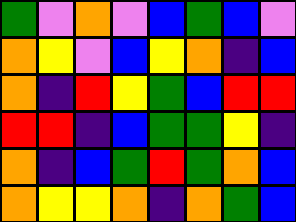[["green", "violet", "orange", "violet", "blue", "green", "blue", "violet"], ["orange", "yellow", "violet", "blue", "yellow", "orange", "indigo", "blue"], ["orange", "indigo", "red", "yellow", "green", "blue", "red", "red"], ["red", "red", "indigo", "blue", "green", "green", "yellow", "indigo"], ["orange", "indigo", "blue", "green", "red", "green", "orange", "blue"], ["orange", "yellow", "yellow", "orange", "indigo", "orange", "green", "blue"]]